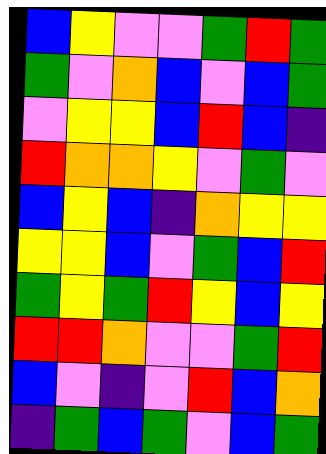[["blue", "yellow", "violet", "violet", "green", "red", "green"], ["green", "violet", "orange", "blue", "violet", "blue", "green"], ["violet", "yellow", "yellow", "blue", "red", "blue", "indigo"], ["red", "orange", "orange", "yellow", "violet", "green", "violet"], ["blue", "yellow", "blue", "indigo", "orange", "yellow", "yellow"], ["yellow", "yellow", "blue", "violet", "green", "blue", "red"], ["green", "yellow", "green", "red", "yellow", "blue", "yellow"], ["red", "red", "orange", "violet", "violet", "green", "red"], ["blue", "violet", "indigo", "violet", "red", "blue", "orange"], ["indigo", "green", "blue", "green", "violet", "blue", "green"]]